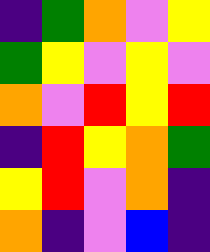[["indigo", "green", "orange", "violet", "yellow"], ["green", "yellow", "violet", "yellow", "violet"], ["orange", "violet", "red", "yellow", "red"], ["indigo", "red", "yellow", "orange", "green"], ["yellow", "red", "violet", "orange", "indigo"], ["orange", "indigo", "violet", "blue", "indigo"]]